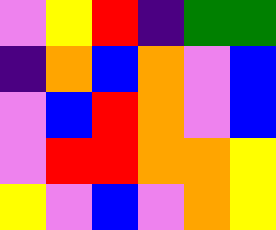[["violet", "yellow", "red", "indigo", "green", "green"], ["indigo", "orange", "blue", "orange", "violet", "blue"], ["violet", "blue", "red", "orange", "violet", "blue"], ["violet", "red", "red", "orange", "orange", "yellow"], ["yellow", "violet", "blue", "violet", "orange", "yellow"]]